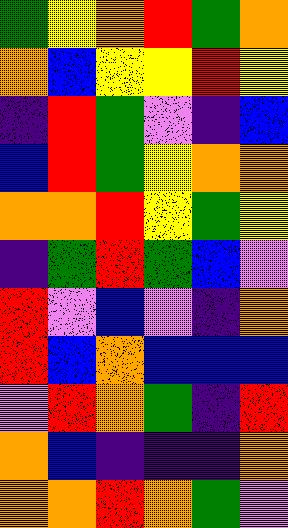[["green", "yellow", "orange", "red", "green", "orange"], ["orange", "blue", "yellow", "yellow", "red", "yellow"], ["indigo", "red", "green", "violet", "indigo", "blue"], ["blue", "red", "green", "yellow", "orange", "orange"], ["orange", "orange", "red", "yellow", "green", "yellow"], ["indigo", "green", "red", "green", "blue", "violet"], ["red", "violet", "blue", "violet", "indigo", "orange"], ["red", "blue", "orange", "blue", "blue", "blue"], ["violet", "red", "orange", "green", "indigo", "red"], ["orange", "blue", "indigo", "indigo", "indigo", "orange"], ["orange", "orange", "red", "orange", "green", "violet"]]